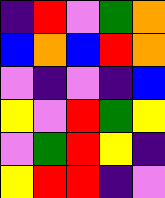[["indigo", "red", "violet", "green", "orange"], ["blue", "orange", "blue", "red", "orange"], ["violet", "indigo", "violet", "indigo", "blue"], ["yellow", "violet", "red", "green", "yellow"], ["violet", "green", "red", "yellow", "indigo"], ["yellow", "red", "red", "indigo", "violet"]]